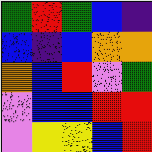[["green", "red", "green", "blue", "indigo"], ["blue", "indigo", "blue", "orange", "orange"], ["orange", "blue", "red", "violet", "green"], ["violet", "blue", "blue", "red", "red"], ["violet", "yellow", "yellow", "blue", "red"]]